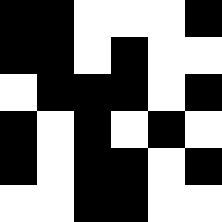[["black", "black", "white", "white", "white", "black"], ["black", "black", "white", "black", "white", "white"], ["white", "black", "black", "black", "white", "black"], ["black", "white", "black", "white", "black", "white"], ["black", "white", "black", "black", "white", "black"], ["white", "white", "black", "black", "white", "white"]]